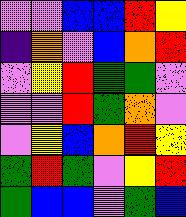[["violet", "violet", "blue", "blue", "red", "yellow"], ["indigo", "orange", "violet", "blue", "orange", "red"], ["violet", "yellow", "red", "green", "green", "violet"], ["violet", "violet", "red", "green", "orange", "violet"], ["violet", "yellow", "blue", "orange", "red", "yellow"], ["green", "red", "green", "violet", "yellow", "red"], ["green", "blue", "blue", "violet", "green", "blue"]]